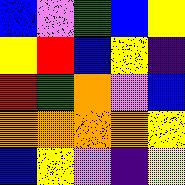[["blue", "violet", "green", "blue", "yellow"], ["yellow", "red", "blue", "yellow", "indigo"], ["red", "green", "orange", "violet", "blue"], ["orange", "orange", "orange", "orange", "yellow"], ["blue", "yellow", "violet", "indigo", "yellow"]]